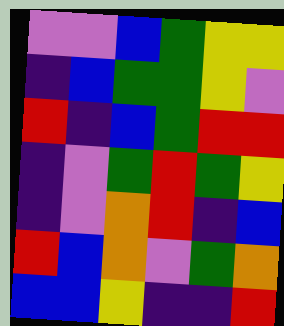[["violet", "violet", "blue", "green", "yellow", "yellow"], ["indigo", "blue", "green", "green", "yellow", "violet"], ["red", "indigo", "blue", "green", "red", "red"], ["indigo", "violet", "green", "red", "green", "yellow"], ["indigo", "violet", "orange", "red", "indigo", "blue"], ["red", "blue", "orange", "violet", "green", "orange"], ["blue", "blue", "yellow", "indigo", "indigo", "red"]]